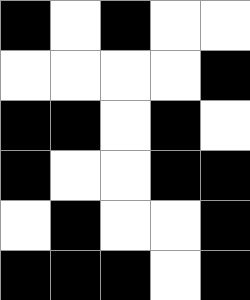[["black", "white", "black", "white", "white"], ["white", "white", "white", "white", "black"], ["black", "black", "white", "black", "white"], ["black", "white", "white", "black", "black"], ["white", "black", "white", "white", "black"], ["black", "black", "black", "white", "black"]]